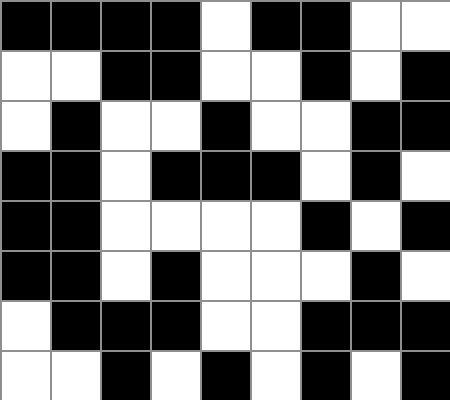[["black", "black", "black", "black", "white", "black", "black", "white", "white"], ["white", "white", "black", "black", "white", "white", "black", "white", "black"], ["white", "black", "white", "white", "black", "white", "white", "black", "black"], ["black", "black", "white", "black", "black", "black", "white", "black", "white"], ["black", "black", "white", "white", "white", "white", "black", "white", "black"], ["black", "black", "white", "black", "white", "white", "white", "black", "white"], ["white", "black", "black", "black", "white", "white", "black", "black", "black"], ["white", "white", "black", "white", "black", "white", "black", "white", "black"]]